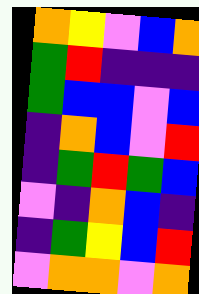[["orange", "yellow", "violet", "blue", "orange"], ["green", "red", "indigo", "indigo", "indigo"], ["green", "blue", "blue", "violet", "blue"], ["indigo", "orange", "blue", "violet", "red"], ["indigo", "green", "red", "green", "blue"], ["violet", "indigo", "orange", "blue", "indigo"], ["indigo", "green", "yellow", "blue", "red"], ["violet", "orange", "orange", "violet", "orange"]]